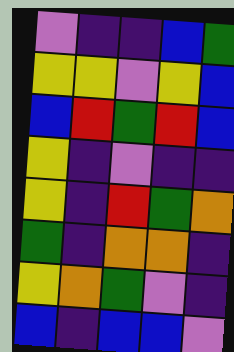[["violet", "indigo", "indigo", "blue", "green"], ["yellow", "yellow", "violet", "yellow", "blue"], ["blue", "red", "green", "red", "blue"], ["yellow", "indigo", "violet", "indigo", "indigo"], ["yellow", "indigo", "red", "green", "orange"], ["green", "indigo", "orange", "orange", "indigo"], ["yellow", "orange", "green", "violet", "indigo"], ["blue", "indigo", "blue", "blue", "violet"]]